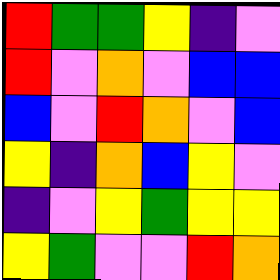[["red", "green", "green", "yellow", "indigo", "violet"], ["red", "violet", "orange", "violet", "blue", "blue"], ["blue", "violet", "red", "orange", "violet", "blue"], ["yellow", "indigo", "orange", "blue", "yellow", "violet"], ["indigo", "violet", "yellow", "green", "yellow", "yellow"], ["yellow", "green", "violet", "violet", "red", "orange"]]